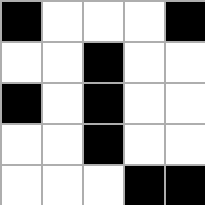[["black", "white", "white", "white", "black"], ["white", "white", "black", "white", "white"], ["black", "white", "black", "white", "white"], ["white", "white", "black", "white", "white"], ["white", "white", "white", "black", "black"]]